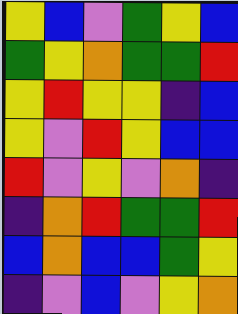[["yellow", "blue", "violet", "green", "yellow", "blue"], ["green", "yellow", "orange", "green", "green", "red"], ["yellow", "red", "yellow", "yellow", "indigo", "blue"], ["yellow", "violet", "red", "yellow", "blue", "blue"], ["red", "violet", "yellow", "violet", "orange", "indigo"], ["indigo", "orange", "red", "green", "green", "red"], ["blue", "orange", "blue", "blue", "green", "yellow"], ["indigo", "violet", "blue", "violet", "yellow", "orange"]]